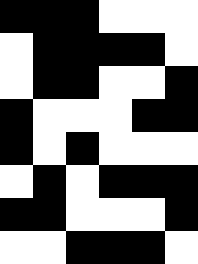[["black", "black", "black", "white", "white", "white"], ["white", "black", "black", "black", "black", "white"], ["white", "black", "black", "white", "white", "black"], ["black", "white", "white", "white", "black", "black"], ["black", "white", "black", "white", "white", "white"], ["white", "black", "white", "black", "black", "black"], ["black", "black", "white", "white", "white", "black"], ["white", "white", "black", "black", "black", "white"]]